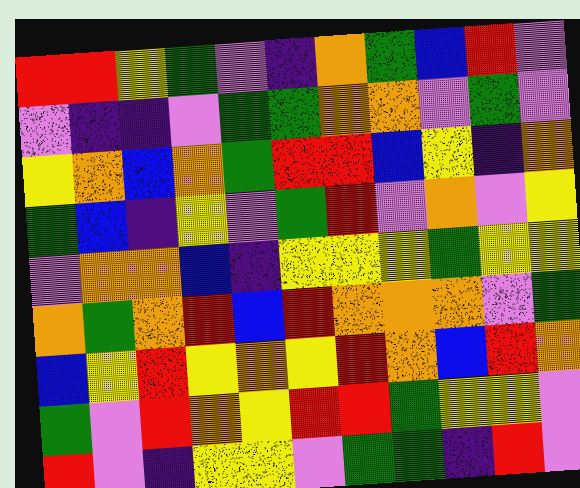[["red", "red", "yellow", "green", "violet", "indigo", "orange", "green", "blue", "red", "violet"], ["violet", "indigo", "indigo", "violet", "green", "green", "orange", "orange", "violet", "green", "violet"], ["yellow", "orange", "blue", "orange", "green", "red", "red", "blue", "yellow", "indigo", "orange"], ["green", "blue", "indigo", "yellow", "violet", "green", "red", "violet", "orange", "violet", "yellow"], ["violet", "orange", "orange", "blue", "indigo", "yellow", "yellow", "yellow", "green", "yellow", "yellow"], ["orange", "green", "orange", "red", "blue", "red", "orange", "orange", "orange", "violet", "green"], ["blue", "yellow", "red", "yellow", "orange", "yellow", "red", "orange", "blue", "red", "orange"], ["green", "violet", "red", "orange", "yellow", "red", "red", "green", "yellow", "yellow", "violet"], ["red", "violet", "indigo", "yellow", "yellow", "violet", "green", "green", "indigo", "red", "violet"]]